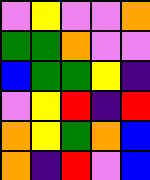[["violet", "yellow", "violet", "violet", "orange"], ["green", "green", "orange", "violet", "violet"], ["blue", "green", "green", "yellow", "indigo"], ["violet", "yellow", "red", "indigo", "red"], ["orange", "yellow", "green", "orange", "blue"], ["orange", "indigo", "red", "violet", "blue"]]